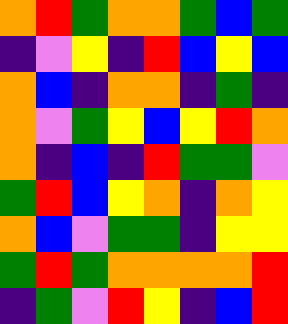[["orange", "red", "green", "orange", "orange", "green", "blue", "green"], ["indigo", "violet", "yellow", "indigo", "red", "blue", "yellow", "blue"], ["orange", "blue", "indigo", "orange", "orange", "indigo", "green", "indigo"], ["orange", "violet", "green", "yellow", "blue", "yellow", "red", "orange"], ["orange", "indigo", "blue", "indigo", "red", "green", "green", "violet"], ["green", "red", "blue", "yellow", "orange", "indigo", "orange", "yellow"], ["orange", "blue", "violet", "green", "green", "indigo", "yellow", "yellow"], ["green", "red", "green", "orange", "orange", "orange", "orange", "red"], ["indigo", "green", "violet", "red", "yellow", "indigo", "blue", "red"]]